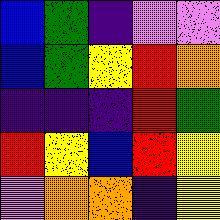[["blue", "green", "indigo", "violet", "violet"], ["blue", "green", "yellow", "red", "orange"], ["indigo", "indigo", "indigo", "red", "green"], ["red", "yellow", "blue", "red", "yellow"], ["violet", "orange", "orange", "indigo", "yellow"]]